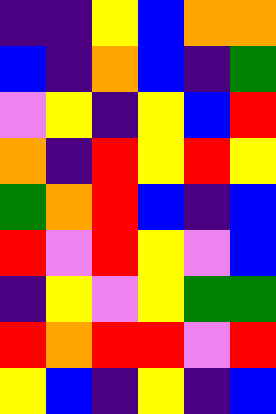[["indigo", "indigo", "yellow", "blue", "orange", "orange"], ["blue", "indigo", "orange", "blue", "indigo", "green"], ["violet", "yellow", "indigo", "yellow", "blue", "red"], ["orange", "indigo", "red", "yellow", "red", "yellow"], ["green", "orange", "red", "blue", "indigo", "blue"], ["red", "violet", "red", "yellow", "violet", "blue"], ["indigo", "yellow", "violet", "yellow", "green", "green"], ["red", "orange", "red", "red", "violet", "red"], ["yellow", "blue", "indigo", "yellow", "indigo", "blue"]]